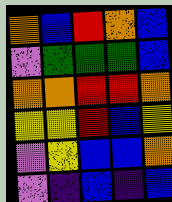[["orange", "blue", "red", "orange", "blue"], ["violet", "green", "green", "green", "blue"], ["orange", "orange", "red", "red", "orange"], ["yellow", "yellow", "red", "blue", "yellow"], ["violet", "yellow", "blue", "blue", "orange"], ["violet", "indigo", "blue", "indigo", "blue"]]